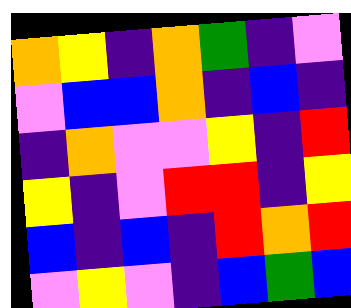[["orange", "yellow", "indigo", "orange", "green", "indigo", "violet"], ["violet", "blue", "blue", "orange", "indigo", "blue", "indigo"], ["indigo", "orange", "violet", "violet", "yellow", "indigo", "red"], ["yellow", "indigo", "violet", "red", "red", "indigo", "yellow"], ["blue", "indigo", "blue", "indigo", "red", "orange", "red"], ["violet", "yellow", "violet", "indigo", "blue", "green", "blue"]]